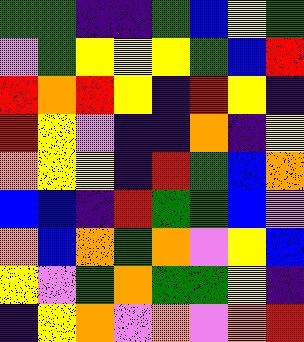[["green", "green", "indigo", "indigo", "green", "blue", "yellow", "green"], ["violet", "green", "yellow", "yellow", "yellow", "green", "blue", "red"], ["red", "orange", "red", "yellow", "indigo", "red", "yellow", "indigo"], ["red", "yellow", "violet", "indigo", "indigo", "orange", "indigo", "yellow"], ["orange", "yellow", "yellow", "indigo", "red", "green", "blue", "orange"], ["blue", "blue", "indigo", "red", "green", "green", "blue", "violet"], ["orange", "blue", "orange", "green", "orange", "violet", "yellow", "blue"], ["yellow", "violet", "green", "orange", "green", "green", "yellow", "indigo"], ["indigo", "yellow", "orange", "violet", "orange", "violet", "orange", "red"]]